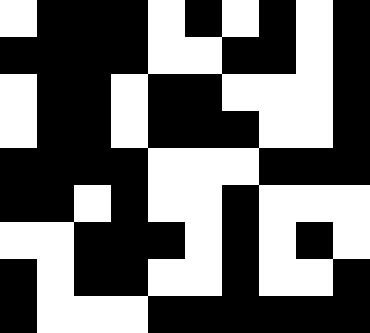[["white", "black", "black", "black", "white", "black", "white", "black", "white", "black"], ["black", "black", "black", "black", "white", "white", "black", "black", "white", "black"], ["white", "black", "black", "white", "black", "black", "white", "white", "white", "black"], ["white", "black", "black", "white", "black", "black", "black", "white", "white", "black"], ["black", "black", "black", "black", "white", "white", "white", "black", "black", "black"], ["black", "black", "white", "black", "white", "white", "black", "white", "white", "white"], ["white", "white", "black", "black", "black", "white", "black", "white", "black", "white"], ["black", "white", "black", "black", "white", "white", "black", "white", "white", "black"], ["black", "white", "white", "white", "black", "black", "black", "black", "black", "black"]]